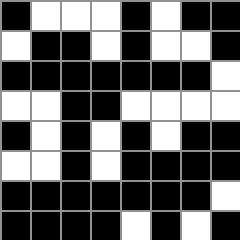[["black", "white", "white", "white", "black", "white", "black", "black"], ["white", "black", "black", "white", "black", "white", "white", "black"], ["black", "black", "black", "black", "black", "black", "black", "white"], ["white", "white", "black", "black", "white", "white", "white", "white"], ["black", "white", "black", "white", "black", "white", "black", "black"], ["white", "white", "black", "white", "black", "black", "black", "black"], ["black", "black", "black", "black", "black", "black", "black", "white"], ["black", "black", "black", "black", "white", "black", "white", "black"]]